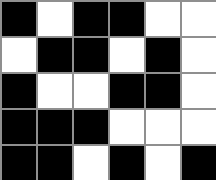[["black", "white", "black", "black", "white", "white"], ["white", "black", "black", "white", "black", "white"], ["black", "white", "white", "black", "black", "white"], ["black", "black", "black", "white", "white", "white"], ["black", "black", "white", "black", "white", "black"]]